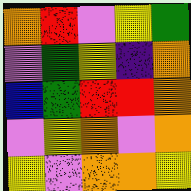[["orange", "red", "violet", "yellow", "green"], ["violet", "green", "yellow", "indigo", "orange"], ["blue", "green", "red", "red", "orange"], ["violet", "yellow", "orange", "violet", "orange"], ["yellow", "violet", "orange", "orange", "yellow"]]